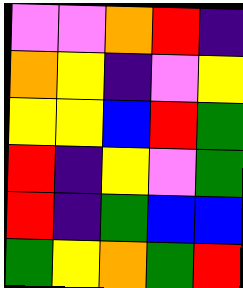[["violet", "violet", "orange", "red", "indigo"], ["orange", "yellow", "indigo", "violet", "yellow"], ["yellow", "yellow", "blue", "red", "green"], ["red", "indigo", "yellow", "violet", "green"], ["red", "indigo", "green", "blue", "blue"], ["green", "yellow", "orange", "green", "red"]]